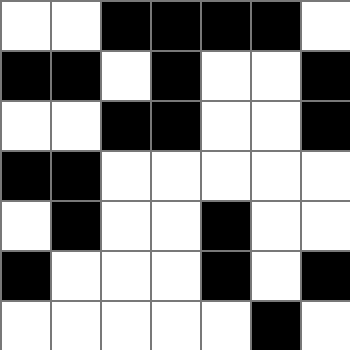[["white", "white", "black", "black", "black", "black", "white"], ["black", "black", "white", "black", "white", "white", "black"], ["white", "white", "black", "black", "white", "white", "black"], ["black", "black", "white", "white", "white", "white", "white"], ["white", "black", "white", "white", "black", "white", "white"], ["black", "white", "white", "white", "black", "white", "black"], ["white", "white", "white", "white", "white", "black", "white"]]